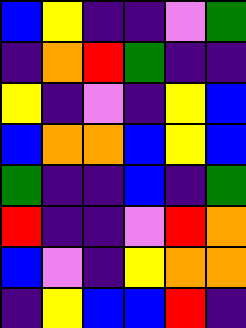[["blue", "yellow", "indigo", "indigo", "violet", "green"], ["indigo", "orange", "red", "green", "indigo", "indigo"], ["yellow", "indigo", "violet", "indigo", "yellow", "blue"], ["blue", "orange", "orange", "blue", "yellow", "blue"], ["green", "indigo", "indigo", "blue", "indigo", "green"], ["red", "indigo", "indigo", "violet", "red", "orange"], ["blue", "violet", "indigo", "yellow", "orange", "orange"], ["indigo", "yellow", "blue", "blue", "red", "indigo"]]